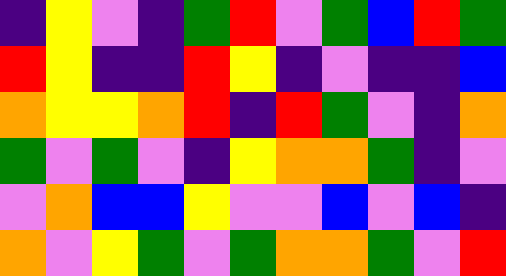[["indigo", "yellow", "violet", "indigo", "green", "red", "violet", "green", "blue", "red", "green"], ["red", "yellow", "indigo", "indigo", "red", "yellow", "indigo", "violet", "indigo", "indigo", "blue"], ["orange", "yellow", "yellow", "orange", "red", "indigo", "red", "green", "violet", "indigo", "orange"], ["green", "violet", "green", "violet", "indigo", "yellow", "orange", "orange", "green", "indigo", "violet"], ["violet", "orange", "blue", "blue", "yellow", "violet", "violet", "blue", "violet", "blue", "indigo"], ["orange", "violet", "yellow", "green", "violet", "green", "orange", "orange", "green", "violet", "red"]]